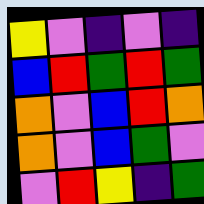[["yellow", "violet", "indigo", "violet", "indigo"], ["blue", "red", "green", "red", "green"], ["orange", "violet", "blue", "red", "orange"], ["orange", "violet", "blue", "green", "violet"], ["violet", "red", "yellow", "indigo", "green"]]